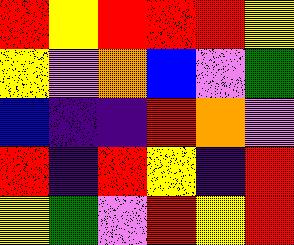[["red", "yellow", "red", "red", "red", "yellow"], ["yellow", "violet", "orange", "blue", "violet", "green"], ["blue", "indigo", "indigo", "red", "orange", "violet"], ["red", "indigo", "red", "yellow", "indigo", "red"], ["yellow", "green", "violet", "red", "yellow", "red"]]